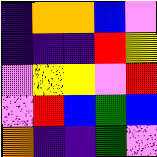[["indigo", "orange", "orange", "blue", "violet"], ["indigo", "indigo", "indigo", "red", "yellow"], ["violet", "yellow", "yellow", "violet", "red"], ["violet", "red", "blue", "green", "blue"], ["orange", "indigo", "indigo", "green", "violet"]]